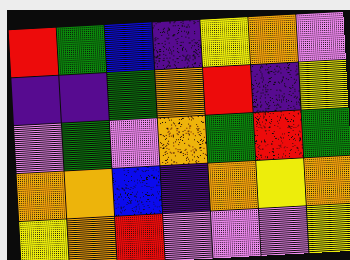[["red", "green", "blue", "indigo", "yellow", "orange", "violet"], ["indigo", "indigo", "green", "orange", "red", "indigo", "yellow"], ["violet", "green", "violet", "orange", "green", "red", "green"], ["orange", "orange", "blue", "indigo", "orange", "yellow", "orange"], ["yellow", "orange", "red", "violet", "violet", "violet", "yellow"]]